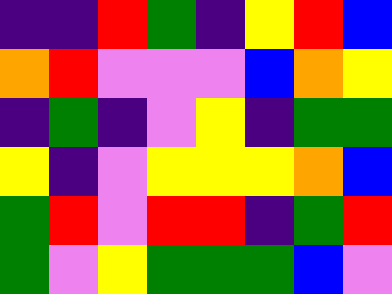[["indigo", "indigo", "red", "green", "indigo", "yellow", "red", "blue"], ["orange", "red", "violet", "violet", "violet", "blue", "orange", "yellow"], ["indigo", "green", "indigo", "violet", "yellow", "indigo", "green", "green"], ["yellow", "indigo", "violet", "yellow", "yellow", "yellow", "orange", "blue"], ["green", "red", "violet", "red", "red", "indigo", "green", "red"], ["green", "violet", "yellow", "green", "green", "green", "blue", "violet"]]